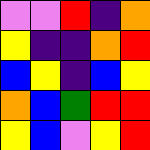[["violet", "violet", "red", "indigo", "orange"], ["yellow", "indigo", "indigo", "orange", "red"], ["blue", "yellow", "indigo", "blue", "yellow"], ["orange", "blue", "green", "red", "red"], ["yellow", "blue", "violet", "yellow", "red"]]